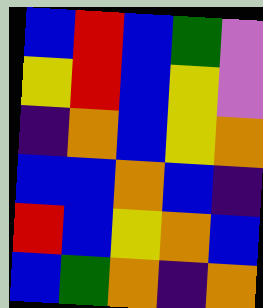[["blue", "red", "blue", "green", "violet"], ["yellow", "red", "blue", "yellow", "violet"], ["indigo", "orange", "blue", "yellow", "orange"], ["blue", "blue", "orange", "blue", "indigo"], ["red", "blue", "yellow", "orange", "blue"], ["blue", "green", "orange", "indigo", "orange"]]